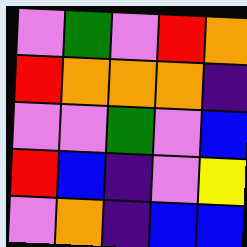[["violet", "green", "violet", "red", "orange"], ["red", "orange", "orange", "orange", "indigo"], ["violet", "violet", "green", "violet", "blue"], ["red", "blue", "indigo", "violet", "yellow"], ["violet", "orange", "indigo", "blue", "blue"]]